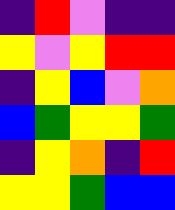[["indigo", "red", "violet", "indigo", "indigo"], ["yellow", "violet", "yellow", "red", "red"], ["indigo", "yellow", "blue", "violet", "orange"], ["blue", "green", "yellow", "yellow", "green"], ["indigo", "yellow", "orange", "indigo", "red"], ["yellow", "yellow", "green", "blue", "blue"]]